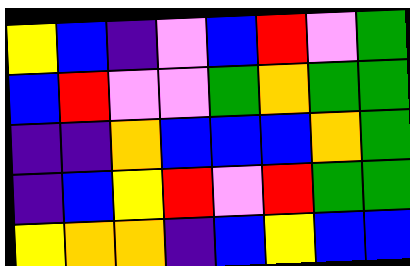[["yellow", "blue", "indigo", "violet", "blue", "red", "violet", "green"], ["blue", "red", "violet", "violet", "green", "orange", "green", "green"], ["indigo", "indigo", "orange", "blue", "blue", "blue", "orange", "green"], ["indigo", "blue", "yellow", "red", "violet", "red", "green", "green"], ["yellow", "orange", "orange", "indigo", "blue", "yellow", "blue", "blue"]]